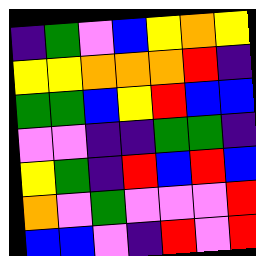[["indigo", "green", "violet", "blue", "yellow", "orange", "yellow"], ["yellow", "yellow", "orange", "orange", "orange", "red", "indigo"], ["green", "green", "blue", "yellow", "red", "blue", "blue"], ["violet", "violet", "indigo", "indigo", "green", "green", "indigo"], ["yellow", "green", "indigo", "red", "blue", "red", "blue"], ["orange", "violet", "green", "violet", "violet", "violet", "red"], ["blue", "blue", "violet", "indigo", "red", "violet", "red"]]